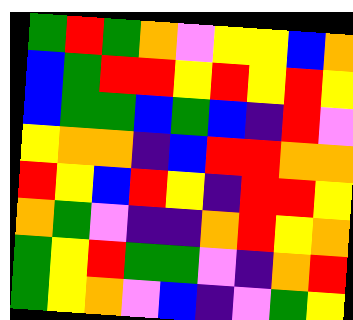[["green", "red", "green", "orange", "violet", "yellow", "yellow", "blue", "orange"], ["blue", "green", "red", "red", "yellow", "red", "yellow", "red", "yellow"], ["blue", "green", "green", "blue", "green", "blue", "indigo", "red", "violet"], ["yellow", "orange", "orange", "indigo", "blue", "red", "red", "orange", "orange"], ["red", "yellow", "blue", "red", "yellow", "indigo", "red", "red", "yellow"], ["orange", "green", "violet", "indigo", "indigo", "orange", "red", "yellow", "orange"], ["green", "yellow", "red", "green", "green", "violet", "indigo", "orange", "red"], ["green", "yellow", "orange", "violet", "blue", "indigo", "violet", "green", "yellow"]]